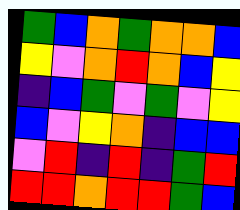[["green", "blue", "orange", "green", "orange", "orange", "blue"], ["yellow", "violet", "orange", "red", "orange", "blue", "yellow"], ["indigo", "blue", "green", "violet", "green", "violet", "yellow"], ["blue", "violet", "yellow", "orange", "indigo", "blue", "blue"], ["violet", "red", "indigo", "red", "indigo", "green", "red"], ["red", "red", "orange", "red", "red", "green", "blue"]]